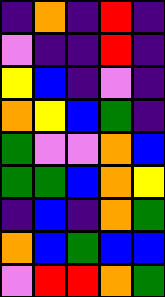[["indigo", "orange", "indigo", "red", "indigo"], ["violet", "indigo", "indigo", "red", "indigo"], ["yellow", "blue", "indigo", "violet", "indigo"], ["orange", "yellow", "blue", "green", "indigo"], ["green", "violet", "violet", "orange", "blue"], ["green", "green", "blue", "orange", "yellow"], ["indigo", "blue", "indigo", "orange", "green"], ["orange", "blue", "green", "blue", "blue"], ["violet", "red", "red", "orange", "green"]]